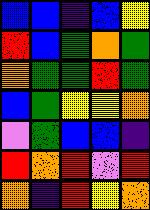[["blue", "blue", "indigo", "blue", "yellow"], ["red", "blue", "green", "orange", "green"], ["orange", "green", "green", "red", "green"], ["blue", "green", "yellow", "yellow", "orange"], ["violet", "green", "blue", "blue", "indigo"], ["red", "orange", "red", "violet", "red"], ["orange", "indigo", "red", "yellow", "orange"]]